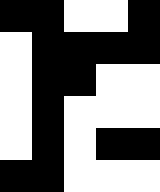[["black", "black", "white", "white", "black"], ["white", "black", "black", "black", "black"], ["white", "black", "black", "white", "white"], ["white", "black", "white", "white", "white"], ["white", "black", "white", "black", "black"], ["black", "black", "white", "white", "white"]]